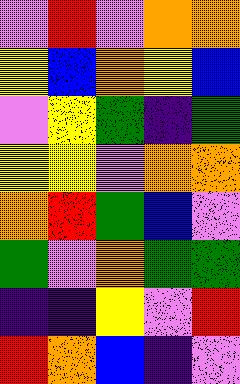[["violet", "red", "violet", "orange", "orange"], ["yellow", "blue", "orange", "yellow", "blue"], ["violet", "yellow", "green", "indigo", "green"], ["yellow", "yellow", "violet", "orange", "orange"], ["orange", "red", "green", "blue", "violet"], ["green", "violet", "orange", "green", "green"], ["indigo", "indigo", "yellow", "violet", "red"], ["red", "orange", "blue", "indigo", "violet"]]